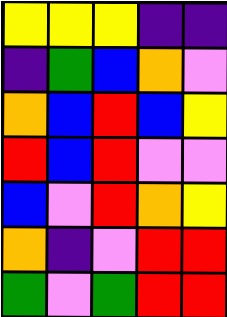[["yellow", "yellow", "yellow", "indigo", "indigo"], ["indigo", "green", "blue", "orange", "violet"], ["orange", "blue", "red", "blue", "yellow"], ["red", "blue", "red", "violet", "violet"], ["blue", "violet", "red", "orange", "yellow"], ["orange", "indigo", "violet", "red", "red"], ["green", "violet", "green", "red", "red"]]